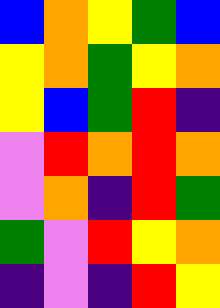[["blue", "orange", "yellow", "green", "blue"], ["yellow", "orange", "green", "yellow", "orange"], ["yellow", "blue", "green", "red", "indigo"], ["violet", "red", "orange", "red", "orange"], ["violet", "orange", "indigo", "red", "green"], ["green", "violet", "red", "yellow", "orange"], ["indigo", "violet", "indigo", "red", "yellow"]]